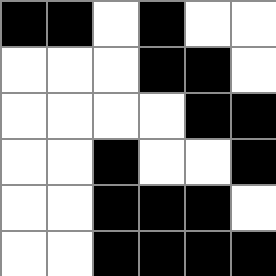[["black", "black", "white", "black", "white", "white"], ["white", "white", "white", "black", "black", "white"], ["white", "white", "white", "white", "black", "black"], ["white", "white", "black", "white", "white", "black"], ["white", "white", "black", "black", "black", "white"], ["white", "white", "black", "black", "black", "black"]]